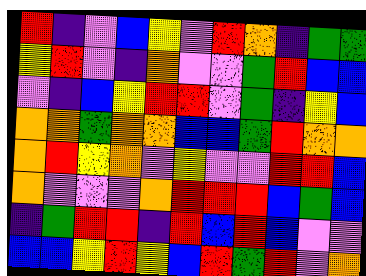[["red", "indigo", "violet", "blue", "yellow", "violet", "red", "orange", "indigo", "green", "green"], ["yellow", "red", "violet", "indigo", "orange", "violet", "violet", "green", "red", "blue", "blue"], ["violet", "indigo", "blue", "yellow", "red", "red", "violet", "green", "indigo", "yellow", "blue"], ["orange", "orange", "green", "orange", "orange", "blue", "blue", "green", "red", "orange", "orange"], ["orange", "red", "yellow", "orange", "violet", "yellow", "violet", "violet", "red", "red", "blue"], ["orange", "violet", "violet", "violet", "orange", "red", "red", "red", "blue", "green", "blue"], ["indigo", "green", "red", "red", "indigo", "red", "blue", "red", "blue", "violet", "violet"], ["blue", "blue", "yellow", "red", "yellow", "blue", "red", "green", "red", "violet", "orange"]]